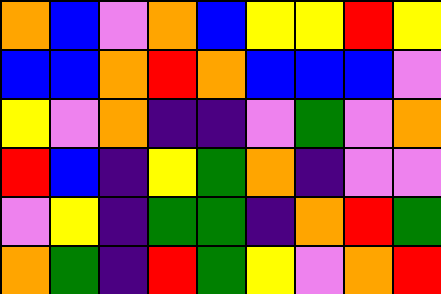[["orange", "blue", "violet", "orange", "blue", "yellow", "yellow", "red", "yellow"], ["blue", "blue", "orange", "red", "orange", "blue", "blue", "blue", "violet"], ["yellow", "violet", "orange", "indigo", "indigo", "violet", "green", "violet", "orange"], ["red", "blue", "indigo", "yellow", "green", "orange", "indigo", "violet", "violet"], ["violet", "yellow", "indigo", "green", "green", "indigo", "orange", "red", "green"], ["orange", "green", "indigo", "red", "green", "yellow", "violet", "orange", "red"]]